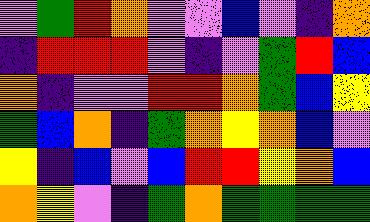[["violet", "green", "red", "orange", "violet", "violet", "blue", "violet", "indigo", "orange"], ["indigo", "red", "red", "red", "violet", "indigo", "violet", "green", "red", "blue"], ["orange", "indigo", "violet", "violet", "red", "red", "orange", "green", "blue", "yellow"], ["green", "blue", "orange", "indigo", "green", "orange", "yellow", "orange", "blue", "violet"], ["yellow", "indigo", "blue", "violet", "blue", "red", "red", "yellow", "orange", "blue"], ["orange", "yellow", "violet", "indigo", "green", "orange", "green", "green", "green", "green"]]